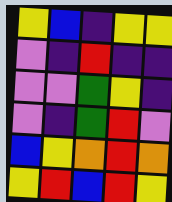[["yellow", "blue", "indigo", "yellow", "yellow"], ["violet", "indigo", "red", "indigo", "indigo"], ["violet", "violet", "green", "yellow", "indigo"], ["violet", "indigo", "green", "red", "violet"], ["blue", "yellow", "orange", "red", "orange"], ["yellow", "red", "blue", "red", "yellow"]]